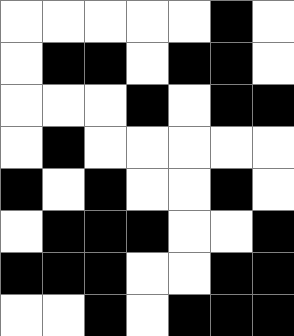[["white", "white", "white", "white", "white", "black", "white"], ["white", "black", "black", "white", "black", "black", "white"], ["white", "white", "white", "black", "white", "black", "black"], ["white", "black", "white", "white", "white", "white", "white"], ["black", "white", "black", "white", "white", "black", "white"], ["white", "black", "black", "black", "white", "white", "black"], ["black", "black", "black", "white", "white", "black", "black"], ["white", "white", "black", "white", "black", "black", "black"]]